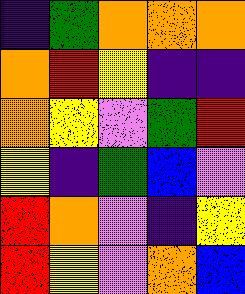[["indigo", "green", "orange", "orange", "orange"], ["orange", "red", "yellow", "indigo", "indigo"], ["orange", "yellow", "violet", "green", "red"], ["yellow", "indigo", "green", "blue", "violet"], ["red", "orange", "violet", "indigo", "yellow"], ["red", "yellow", "violet", "orange", "blue"]]